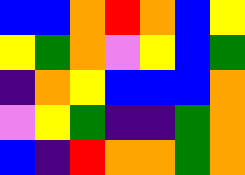[["blue", "blue", "orange", "red", "orange", "blue", "yellow"], ["yellow", "green", "orange", "violet", "yellow", "blue", "green"], ["indigo", "orange", "yellow", "blue", "blue", "blue", "orange"], ["violet", "yellow", "green", "indigo", "indigo", "green", "orange"], ["blue", "indigo", "red", "orange", "orange", "green", "orange"]]